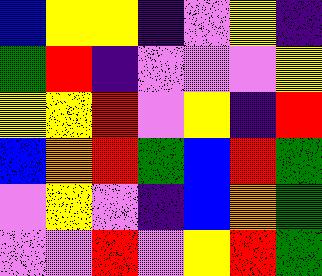[["blue", "yellow", "yellow", "indigo", "violet", "yellow", "indigo"], ["green", "red", "indigo", "violet", "violet", "violet", "yellow"], ["yellow", "yellow", "red", "violet", "yellow", "indigo", "red"], ["blue", "orange", "red", "green", "blue", "red", "green"], ["violet", "yellow", "violet", "indigo", "blue", "orange", "green"], ["violet", "violet", "red", "violet", "yellow", "red", "green"]]